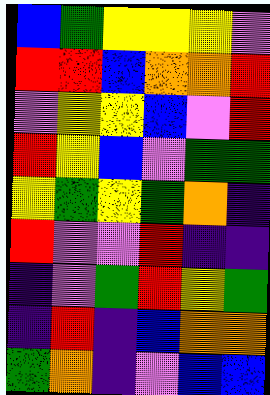[["blue", "green", "yellow", "yellow", "yellow", "violet"], ["red", "red", "blue", "orange", "orange", "red"], ["violet", "yellow", "yellow", "blue", "violet", "red"], ["red", "yellow", "blue", "violet", "green", "green"], ["yellow", "green", "yellow", "green", "orange", "indigo"], ["red", "violet", "violet", "red", "indigo", "indigo"], ["indigo", "violet", "green", "red", "yellow", "green"], ["indigo", "red", "indigo", "blue", "orange", "orange"], ["green", "orange", "indigo", "violet", "blue", "blue"]]